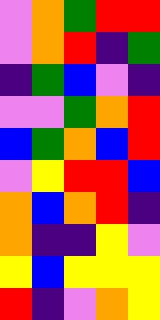[["violet", "orange", "green", "red", "red"], ["violet", "orange", "red", "indigo", "green"], ["indigo", "green", "blue", "violet", "indigo"], ["violet", "violet", "green", "orange", "red"], ["blue", "green", "orange", "blue", "red"], ["violet", "yellow", "red", "red", "blue"], ["orange", "blue", "orange", "red", "indigo"], ["orange", "indigo", "indigo", "yellow", "violet"], ["yellow", "blue", "yellow", "yellow", "yellow"], ["red", "indigo", "violet", "orange", "yellow"]]